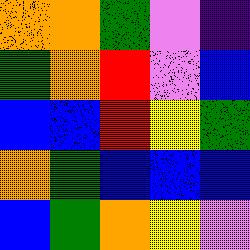[["orange", "orange", "green", "violet", "indigo"], ["green", "orange", "red", "violet", "blue"], ["blue", "blue", "red", "yellow", "green"], ["orange", "green", "blue", "blue", "blue"], ["blue", "green", "orange", "yellow", "violet"]]